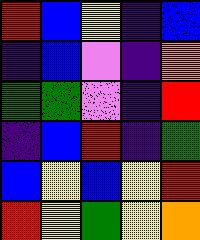[["red", "blue", "yellow", "indigo", "blue"], ["indigo", "blue", "violet", "indigo", "orange"], ["green", "green", "violet", "indigo", "red"], ["indigo", "blue", "red", "indigo", "green"], ["blue", "yellow", "blue", "yellow", "red"], ["red", "yellow", "green", "yellow", "orange"]]